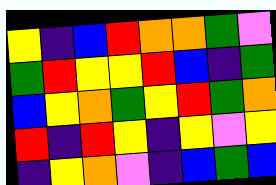[["yellow", "indigo", "blue", "red", "orange", "orange", "green", "violet"], ["green", "red", "yellow", "yellow", "red", "blue", "indigo", "green"], ["blue", "yellow", "orange", "green", "yellow", "red", "green", "orange"], ["red", "indigo", "red", "yellow", "indigo", "yellow", "violet", "yellow"], ["indigo", "yellow", "orange", "violet", "indigo", "blue", "green", "blue"]]